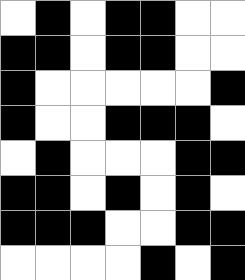[["white", "black", "white", "black", "black", "white", "white"], ["black", "black", "white", "black", "black", "white", "white"], ["black", "white", "white", "white", "white", "white", "black"], ["black", "white", "white", "black", "black", "black", "white"], ["white", "black", "white", "white", "white", "black", "black"], ["black", "black", "white", "black", "white", "black", "white"], ["black", "black", "black", "white", "white", "black", "black"], ["white", "white", "white", "white", "black", "white", "black"]]